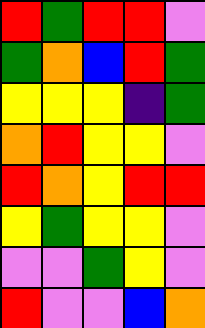[["red", "green", "red", "red", "violet"], ["green", "orange", "blue", "red", "green"], ["yellow", "yellow", "yellow", "indigo", "green"], ["orange", "red", "yellow", "yellow", "violet"], ["red", "orange", "yellow", "red", "red"], ["yellow", "green", "yellow", "yellow", "violet"], ["violet", "violet", "green", "yellow", "violet"], ["red", "violet", "violet", "blue", "orange"]]